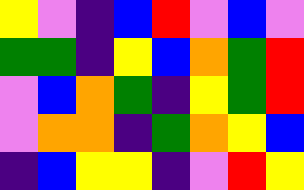[["yellow", "violet", "indigo", "blue", "red", "violet", "blue", "violet"], ["green", "green", "indigo", "yellow", "blue", "orange", "green", "red"], ["violet", "blue", "orange", "green", "indigo", "yellow", "green", "red"], ["violet", "orange", "orange", "indigo", "green", "orange", "yellow", "blue"], ["indigo", "blue", "yellow", "yellow", "indigo", "violet", "red", "yellow"]]